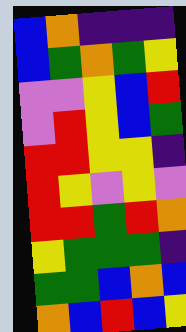[["blue", "orange", "indigo", "indigo", "indigo"], ["blue", "green", "orange", "green", "yellow"], ["violet", "violet", "yellow", "blue", "red"], ["violet", "red", "yellow", "blue", "green"], ["red", "red", "yellow", "yellow", "indigo"], ["red", "yellow", "violet", "yellow", "violet"], ["red", "red", "green", "red", "orange"], ["yellow", "green", "green", "green", "indigo"], ["green", "green", "blue", "orange", "blue"], ["orange", "blue", "red", "blue", "yellow"]]